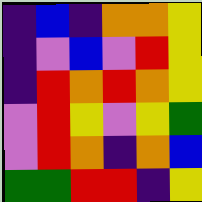[["indigo", "blue", "indigo", "orange", "orange", "yellow"], ["indigo", "violet", "blue", "violet", "red", "yellow"], ["indigo", "red", "orange", "red", "orange", "yellow"], ["violet", "red", "yellow", "violet", "yellow", "green"], ["violet", "red", "orange", "indigo", "orange", "blue"], ["green", "green", "red", "red", "indigo", "yellow"]]